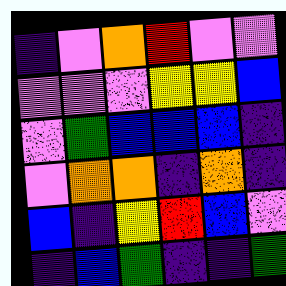[["indigo", "violet", "orange", "red", "violet", "violet"], ["violet", "violet", "violet", "yellow", "yellow", "blue"], ["violet", "green", "blue", "blue", "blue", "indigo"], ["violet", "orange", "orange", "indigo", "orange", "indigo"], ["blue", "indigo", "yellow", "red", "blue", "violet"], ["indigo", "blue", "green", "indigo", "indigo", "green"]]